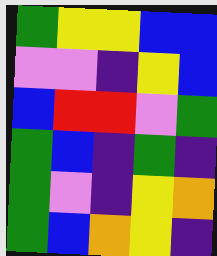[["green", "yellow", "yellow", "blue", "blue"], ["violet", "violet", "indigo", "yellow", "blue"], ["blue", "red", "red", "violet", "green"], ["green", "blue", "indigo", "green", "indigo"], ["green", "violet", "indigo", "yellow", "orange"], ["green", "blue", "orange", "yellow", "indigo"]]